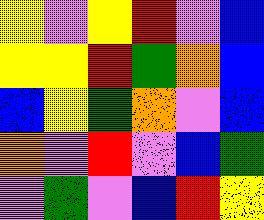[["yellow", "violet", "yellow", "red", "violet", "blue"], ["yellow", "yellow", "red", "green", "orange", "blue"], ["blue", "yellow", "green", "orange", "violet", "blue"], ["orange", "violet", "red", "violet", "blue", "green"], ["violet", "green", "violet", "blue", "red", "yellow"]]